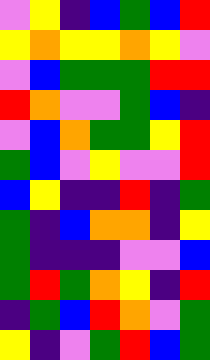[["violet", "yellow", "indigo", "blue", "green", "blue", "red"], ["yellow", "orange", "yellow", "yellow", "orange", "yellow", "violet"], ["violet", "blue", "green", "green", "green", "red", "red"], ["red", "orange", "violet", "violet", "green", "blue", "indigo"], ["violet", "blue", "orange", "green", "green", "yellow", "red"], ["green", "blue", "violet", "yellow", "violet", "violet", "red"], ["blue", "yellow", "indigo", "indigo", "red", "indigo", "green"], ["green", "indigo", "blue", "orange", "orange", "indigo", "yellow"], ["green", "indigo", "indigo", "indigo", "violet", "violet", "blue"], ["green", "red", "green", "orange", "yellow", "indigo", "red"], ["indigo", "green", "blue", "red", "orange", "violet", "green"], ["yellow", "indigo", "violet", "green", "red", "blue", "green"]]